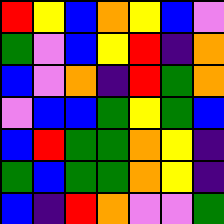[["red", "yellow", "blue", "orange", "yellow", "blue", "violet"], ["green", "violet", "blue", "yellow", "red", "indigo", "orange"], ["blue", "violet", "orange", "indigo", "red", "green", "orange"], ["violet", "blue", "blue", "green", "yellow", "green", "blue"], ["blue", "red", "green", "green", "orange", "yellow", "indigo"], ["green", "blue", "green", "green", "orange", "yellow", "indigo"], ["blue", "indigo", "red", "orange", "violet", "violet", "green"]]